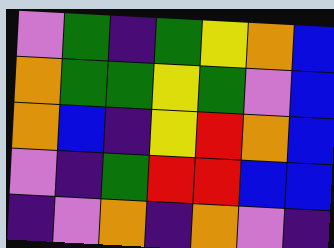[["violet", "green", "indigo", "green", "yellow", "orange", "blue"], ["orange", "green", "green", "yellow", "green", "violet", "blue"], ["orange", "blue", "indigo", "yellow", "red", "orange", "blue"], ["violet", "indigo", "green", "red", "red", "blue", "blue"], ["indigo", "violet", "orange", "indigo", "orange", "violet", "indigo"]]